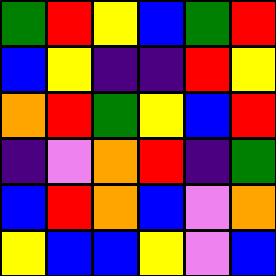[["green", "red", "yellow", "blue", "green", "red"], ["blue", "yellow", "indigo", "indigo", "red", "yellow"], ["orange", "red", "green", "yellow", "blue", "red"], ["indigo", "violet", "orange", "red", "indigo", "green"], ["blue", "red", "orange", "blue", "violet", "orange"], ["yellow", "blue", "blue", "yellow", "violet", "blue"]]